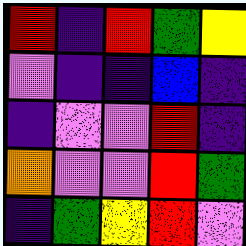[["red", "indigo", "red", "green", "yellow"], ["violet", "indigo", "indigo", "blue", "indigo"], ["indigo", "violet", "violet", "red", "indigo"], ["orange", "violet", "violet", "red", "green"], ["indigo", "green", "yellow", "red", "violet"]]